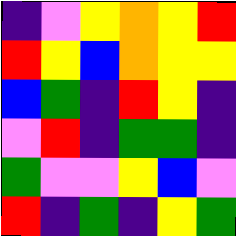[["indigo", "violet", "yellow", "orange", "yellow", "red"], ["red", "yellow", "blue", "orange", "yellow", "yellow"], ["blue", "green", "indigo", "red", "yellow", "indigo"], ["violet", "red", "indigo", "green", "green", "indigo"], ["green", "violet", "violet", "yellow", "blue", "violet"], ["red", "indigo", "green", "indigo", "yellow", "green"]]